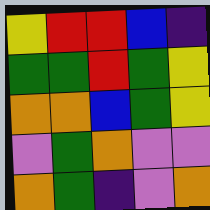[["yellow", "red", "red", "blue", "indigo"], ["green", "green", "red", "green", "yellow"], ["orange", "orange", "blue", "green", "yellow"], ["violet", "green", "orange", "violet", "violet"], ["orange", "green", "indigo", "violet", "orange"]]